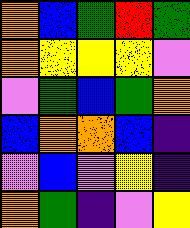[["orange", "blue", "green", "red", "green"], ["orange", "yellow", "yellow", "yellow", "violet"], ["violet", "green", "blue", "green", "orange"], ["blue", "orange", "orange", "blue", "indigo"], ["violet", "blue", "violet", "yellow", "indigo"], ["orange", "green", "indigo", "violet", "yellow"]]